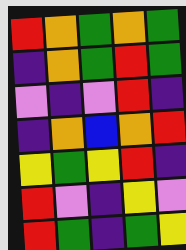[["red", "orange", "green", "orange", "green"], ["indigo", "orange", "green", "red", "green"], ["violet", "indigo", "violet", "red", "indigo"], ["indigo", "orange", "blue", "orange", "red"], ["yellow", "green", "yellow", "red", "indigo"], ["red", "violet", "indigo", "yellow", "violet"], ["red", "green", "indigo", "green", "yellow"]]